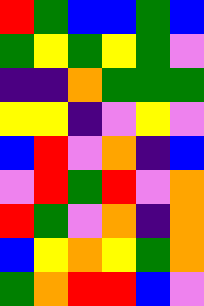[["red", "green", "blue", "blue", "green", "blue"], ["green", "yellow", "green", "yellow", "green", "violet"], ["indigo", "indigo", "orange", "green", "green", "green"], ["yellow", "yellow", "indigo", "violet", "yellow", "violet"], ["blue", "red", "violet", "orange", "indigo", "blue"], ["violet", "red", "green", "red", "violet", "orange"], ["red", "green", "violet", "orange", "indigo", "orange"], ["blue", "yellow", "orange", "yellow", "green", "orange"], ["green", "orange", "red", "red", "blue", "violet"]]